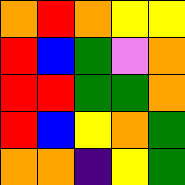[["orange", "red", "orange", "yellow", "yellow"], ["red", "blue", "green", "violet", "orange"], ["red", "red", "green", "green", "orange"], ["red", "blue", "yellow", "orange", "green"], ["orange", "orange", "indigo", "yellow", "green"]]